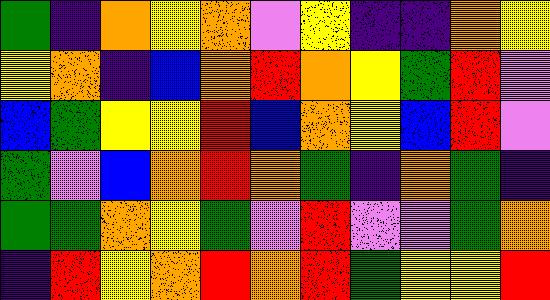[["green", "indigo", "orange", "yellow", "orange", "violet", "yellow", "indigo", "indigo", "orange", "yellow"], ["yellow", "orange", "indigo", "blue", "orange", "red", "orange", "yellow", "green", "red", "violet"], ["blue", "green", "yellow", "yellow", "red", "blue", "orange", "yellow", "blue", "red", "violet"], ["green", "violet", "blue", "orange", "red", "orange", "green", "indigo", "orange", "green", "indigo"], ["green", "green", "orange", "yellow", "green", "violet", "red", "violet", "violet", "green", "orange"], ["indigo", "red", "yellow", "orange", "red", "orange", "red", "green", "yellow", "yellow", "red"]]